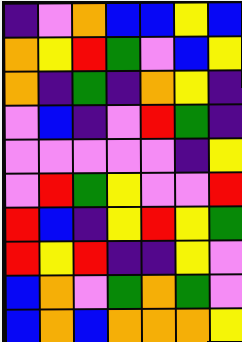[["indigo", "violet", "orange", "blue", "blue", "yellow", "blue"], ["orange", "yellow", "red", "green", "violet", "blue", "yellow"], ["orange", "indigo", "green", "indigo", "orange", "yellow", "indigo"], ["violet", "blue", "indigo", "violet", "red", "green", "indigo"], ["violet", "violet", "violet", "violet", "violet", "indigo", "yellow"], ["violet", "red", "green", "yellow", "violet", "violet", "red"], ["red", "blue", "indigo", "yellow", "red", "yellow", "green"], ["red", "yellow", "red", "indigo", "indigo", "yellow", "violet"], ["blue", "orange", "violet", "green", "orange", "green", "violet"], ["blue", "orange", "blue", "orange", "orange", "orange", "yellow"]]